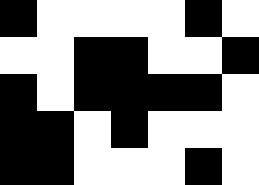[["black", "white", "white", "white", "white", "black", "white"], ["white", "white", "black", "black", "white", "white", "black"], ["black", "white", "black", "black", "black", "black", "white"], ["black", "black", "white", "black", "white", "white", "white"], ["black", "black", "white", "white", "white", "black", "white"]]